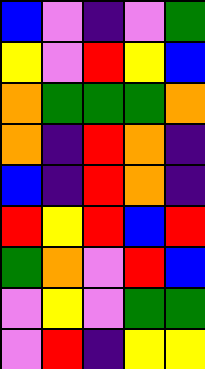[["blue", "violet", "indigo", "violet", "green"], ["yellow", "violet", "red", "yellow", "blue"], ["orange", "green", "green", "green", "orange"], ["orange", "indigo", "red", "orange", "indigo"], ["blue", "indigo", "red", "orange", "indigo"], ["red", "yellow", "red", "blue", "red"], ["green", "orange", "violet", "red", "blue"], ["violet", "yellow", "violet", "green", "green"], ["violet", "red", "indigo", "yellow", "yellow"]]